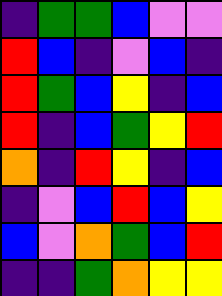[["indigo", "green", "green", "blue", "violet", "violet"], ["red", "blue", "indigo", "violet", "blue", "indigo"], ["red", "green", "blue", "yellow", "indigo", "blue"], ["red", "indigo", "blue", "green", "yellow", "red"], ["orange", "indigo", "red", "yellow", "indigo", "blue"], ["indigo", "violet", "blue", "red", "blue", "yellow"], ["blue", "violet", "orange", "green", "blue", "red"], ["indigo", "indigo", "green", "orange", "yellow", "yellow"]]